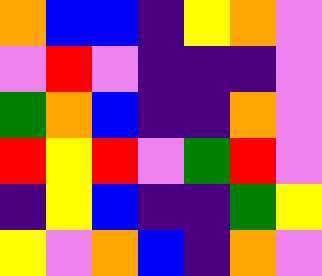[["orange", "blue", "blue", "indigo", "yellow", "orange", "violet"], ["violet", "red", "violet", "indigo", "indigo", "indigo", "violet"], ["green", "orange", "blue", "indigo", "indigo", "orange", "violet"], ["red", "yellow", "red", "violet", "green", "red", "violet"], ["indigo", "yellow", "blue", "indigo", "indigo", "green", "yellow"], ["yellow", "violet", "orange", "blue", "indigo", "orange", "violet"]]